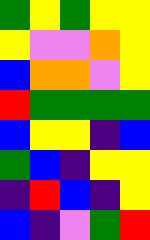[["green", "yellow", "green", "yellow", "yellow"], ["yellow", "violet", "violet", "orange", "yellow"], ["blue", "orange", "orange", "violet", "yellow"], ["red", "green", "green", "green", "green"], ["blue", "yellow", "yellow", "indigo", "blue"], ["green", "blue", "indigo", "yellow", "yellow"], ["indigo", "red", "blue", "indigo", "yellow"], ["blue", "indigo", "violet", "green", "red"]]